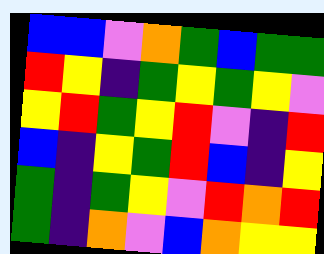[["blue", "blue", "violet", "orange", "green", "blue", "green", "green"], ["red", "yellow", "indigo", "green", "yellow", "green", "yellow", "violet"], ["yellow", "red", "green", "yellow", "red", "violet", "indigo", "red"], ["blue", "indigo", "yellow", "green", "red", "blue", "indigo", "yellow"], ["green", "indigo", "green", "yellow", "violet", "red", "orange", "red"], ["green", "indigo", "orange", "violet", "blue", "orange", "yellow", "yellow"]]